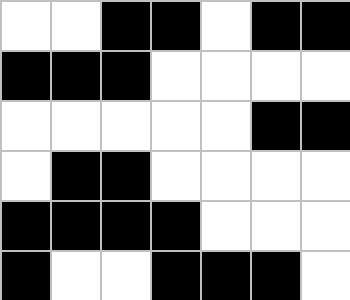[["white", "white", "black", "black", "white", "black", "black"], ["black", "black", "black", "white", "white", "white", "white"], ["white", "white", "white", "white", "white", "black", "black"], ["white", "black", "black", "white", "white", "white", "white"], ["black", "black", "black", "black", "white", "white", "white"], ["black", "white", "white", "black", "black", "black", "white"]]